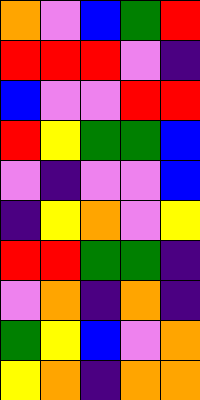[["orange", "violet", "blue", "green", "red"], ["red", "red", "red", "violet", "indigo"], ["blue", "violet", "violet", "red", "red"], ["red", "yellow", "green", "green", "blue"], ["violet", "indigo", "violet", "violet", "blue"], ["indigo", "yellow", "orange", "violet", "yellow"], ["red", "red", "green", "green", "indigo"], ["violet", "orange", "indigo", "orange", "indigo"], ["green", "yellow", "blue", "violet", "orange"], ["yellow", "orange", "indigo", "orange", "orange"]]